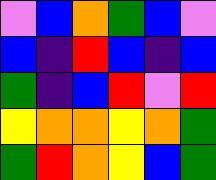[["violet", "blue", "orange", "green", "blue", "violet"], ["blue", "indigo", "red", "blue", "indigo", "blue"], ["green", "indigo", "blue", "red", "violet", "red"], ["yellow", "orange", "orange", "yellow", "orange", "green"], ["green", "red", "orange", "yellow", "blue", "green"]]